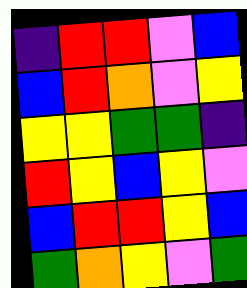[["indigo", "red", "red", "violet", "blue"], ["blue", "red", "orange", "violet", "yellow"], ["yellow", "yellow", "green", "green", "indigo"], ["red", "yellow", "blue", "yellow", "violet"], ["blue", "red", "red", "yellow", "blue"], ["green", "orange", "yellow", "violet", "green"]]